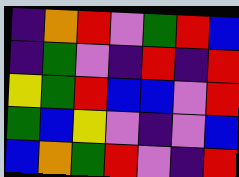[["indigo", "orange", "red", "violet", "green", "red", "blue"], ["indigo", "green", "violet", "indigo", "red", "indigo", "red"], ["yellow", "green", "red", "blue", "blue", "violet", "red"], ["green", "blue", "yellow", "violet", "indigo", "violet", "blue"], ["blue", "orange", "green", "red", "violet", "indigo", "red"]]